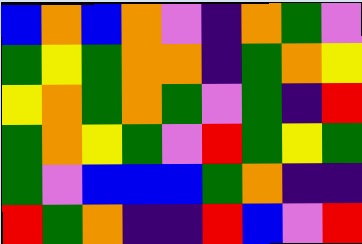[["blue", "orange", "blue", "orange", "violet", "indigo", "orange", "green", "violet"], ["green", "yellow", "green", "orange", "orange", "indigo", "green", "orange", "yellow"], ["yellow", "orange", "green", "orange", "green", "violet", "green", "indigo", "red"], ["green", "orange", "yellow", "green", "violet", "red", "green", "yellow", "green"], ["green", "violet", "blue", "blue", "blue", "green", "orange", "indigo", "indigo"], ["red", "green", "orange", "indigo", "indigo", "red", "blue", "violet", "red"]]